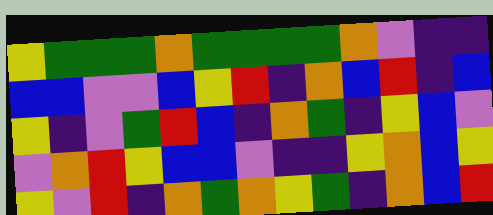[["yellow", "green", "green", "green", "orange", "green", "green", "green", "green", "orange", "violet", "indigo", "indigo"], ["blue", "blue", "violet", "violet", "blue", "yellow", "red", "indigo", "orange", "blue", "red", "indigo", "blue"], ["yellow", "indigo", "violet", "green", "red", "blue", "indigo", "orange", "green", "indigo", "yellow", "blue", "violet"], ["violet", "orange", "red", "yellow", "blue", "blue", "violet", "indigo", "indigo", "yellow", "orange", "blue", "yellow"], ["yellow", "violet", "red", "indigo", "orange", "green", "orange", "yellow", "green", "indigo", "orange", "blue", "red"]]